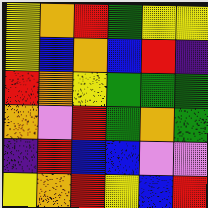[["yellow", "orange", "red", "green", "yellow", "yellow"], ["yellow", "blue", "orange", "blue", "red", "indigo"], ["red", "orange", "yellow", "green", "green", "green"], ["orange", "violet", "red", "green", "orange", "green"], ["indigo", "red", "blue", "blue", "violet", "violet"], ["yellow", "orange", "red", "yellow", "blue", "red"]]